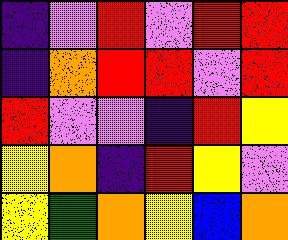[["indigo", "violet", "red", "violet", "red", "red"], ["indigo", "orange", "red", "red", "violet", "red"], ["red", "violet", "violet", "indigo", "red", "yellow"], ["yellow", "orange", "indigo", "red", "yellow", "violet"], ["yellow", "green", "orange", "yellow", "blue", "orange"]]